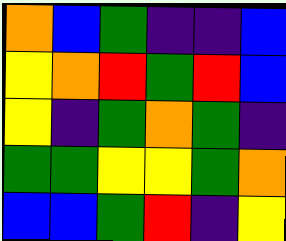[["orange", "blue", "green", "indigo", "indigo", "blue"], ["yellow", "orange", "red", "green", "red", "blue"], ["yellow", "indigo", "green", "orange", "green", "indigo"], ["green", "green", "yellow", "yellow", "green", "orange"], ["blue", "blue", "green", "red", "indigo", "yellow"]]